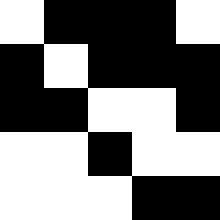[["white", "black", "black", "black", "white"], ["black", "white", "black", "black", "black"], ["black", "black", "white", "white", "black"], ["white", "white", "black", "white", "white"], ["white", "white", "white", "black", "black"]]